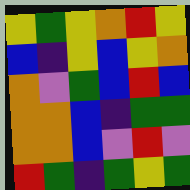[["yellow", "green", "yellow", "orange", "red", "yellow"], ["blue", "indigo", "yellow", "blue", "yellow", "orange"], ["orange", "violet", "green", "blue", "red", "blue"], ["orange", "orange", "blue", "indigo", "green", "green"], ["orange", "orange", "blue", "violet", "red", "violet"], ["red", "green", "indigo", "green", "yellow", "green"]]